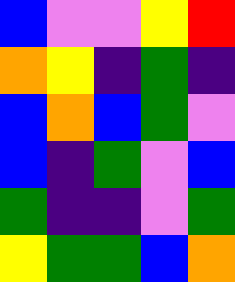[["blue", "violet", "violet", "yellow", "red"], ["orange", "yellow", "indigo", "green", "indigo"], ["blue", "orange", "blue", "green", "violet"], ["blue", "indigo", "green", "violet", "blue"], ["green", "indigo", "indigo", "violet", "green"], ["yellow", "green", "green", "blue", "orange"]]